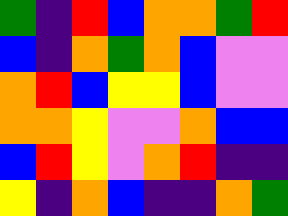[["green", "indigo", "red", "blue", "orange", "orange", "green", "red"], ["blue", "indigo", "orange", "green", "orange", "blue", "violet", "violet"], ["orange", "red", "blue", "yellow", "yellow", "blue", "violet", "violet"], ["orange", "orange", "yellow", "violet", "violet", "orange", "blue", "blue"], ["blue", "red", "yellow", "violet", "orange", "red", "indigo", "indigo"], ["yellow", "indigo", "orange", "blue", "indigo", "indigo", "orange", "green"]]